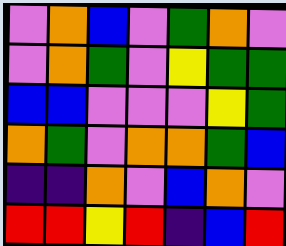[["violet", "orange", "blue", "violet", "green", "orange", "violet"], ["violet", "orange", "green", "violet", "yellow", "green", "green"], ["blue", "blue", "violet", "violet", "violet", "yellow", "green"], ["orange", "green", "violet", "orange", "orange", "green", "blue"], ["indigo", "indigo", "orange", "violet", "blue", "orange", "violet"], ["red", "red", "yellow", "red", "indigo", "blue", "red"]]